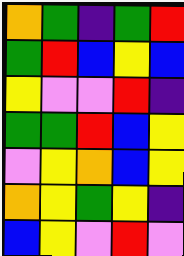[["orange", "green", "indigo", "green", "red"], ["green", "red", "blue", "yellow", "blue"], ["yellow", "violet", "violet", "red", "indigo"], ["green", "green", "red", "blue", "yellow"], ["violet", "yellow", "orange", "blue", "yellow"], ["orange", "yellow", "green", "yellow", "indigo"], ["blue", "yellow", "violet", "red", "violet"]]